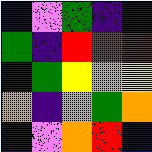[["blue", "violet", "green", "indigo", "indigo"], ["green", "indigo", "red", "red", "red"], ["indigo", "green", "yellow", "orange", "yellow"], ["orange", "indigo", "orange", "green", "orange"], ["indigo", "violet", "orange", "red", "blue"]]